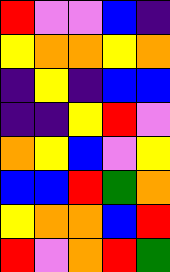[["red", "violet", "violet", "blue", "indigo"], ["yellow", "orange", "orange", "yellow", "orange"], ["indigo", "yellow", "indigo", "blue", "blue"], ["indigo", "indigo", "yellow", "red", "violet"], ["orange", "yellow", "blue", "violet", "yellow"], ["blue", "blue", "red", "green", "orange"], ["yellow", "orange", "orange", "blue", "red"], ["red", "violet", "orange", "red", "green"]]